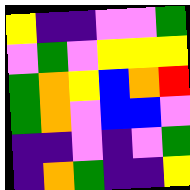[["yellow", "indigo", "indigo", "violet", "violet", "green"], ["violet", "green", "violet", "yellow", "yellow", "yellow"], ["green", "orange", "yellow", "blue", "orange", "red"], ["green", "orange", "violet", "blue", "blue", "violet"], ["indigo", "indigo", "violet", "indigo", "violet", "green"], ["indigo", "orange", "green", "indigo", "indigo", "yellow"]]